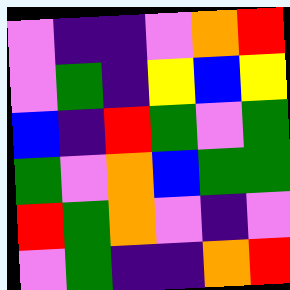[["violet", "indigo", "indigo", "violet", "orange", "red"], ["violet", "green", "indigo", "yellow", "blue", "yellow"], ["blue", "indigo", "red", "green", "violet", "green"], ["green", "violet", "orange", "blue", "green", "green"], ["red", "green", "orange", "violet", "indigo", "violet"], ["violet", "green", "indigo", "indigo", "orange", "red"]]